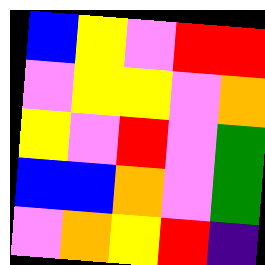[["blue", "yellow", "violet", "red", "red"], ["violet", "yellow", "yellow", "violet", "orange"], ["yellow", "violet", "red", "violet", "green"], ["blue", "blue", "orange", "violet", "green"], ["violet", "orange", "yellow", "red", "indigo"]]